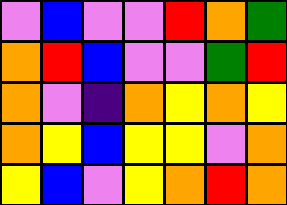[["violet", "blue", "violet", "violet", "red", "orange", "green"], ["orange", "red", "blue", "violet", "violet", "green", "red"], ["orange", "violet", "indigo", "orange", "yellow", "orange", "yellow"], ["orange", "yellow", "blue", "yellow", "yellow", "violet", "orange"], ["yellow", "blue", "violet", "yellow", "orange", "red", "orange"]]